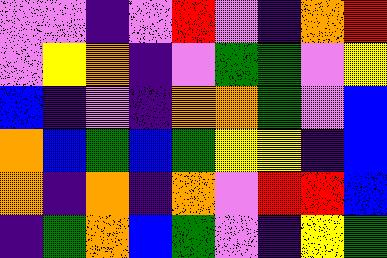[["violet", "violet", "indigo", "violet", "red", "violet", "indigo", "orange", "red"], ["violet", "yellow", "orange", "indigo", "violet", "green", "green", "violet", "yellow"], ["blue", "indigo", "violet", "indigo", "orange", "orange", "green", "violet", "blue"], ["orange", "blue", "green", "blue", "green", "yellow", "yellow", "indigo", "blue"], ["orange", "indigo", "orange", "indigo", "orange", "violet", "red", "red", "blue"], ["indigo", "green", "orange", "blue", "green", "violet", "indigo", "yellow", "green"]]